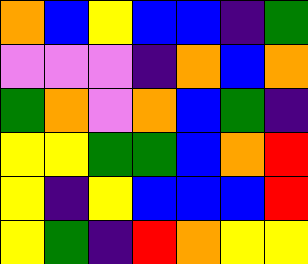[["orange", "blue", "yellow", "blue", "blue", "indigo", "green"], ["violet", "violet", "violet", "indigo", "orange", "blue", "orange"], ["green", "orange", "violet", "orange", "blue", "green", "indigo"], ["yellow", "yellow", "green", "green", "blue", "orange", "red"], ["yellow", "indigo", "yellow", "blue", "blue", "blue", "red"], ["yellow", "green", "indigo", "red", "orange", "yellow", "yellow"]]